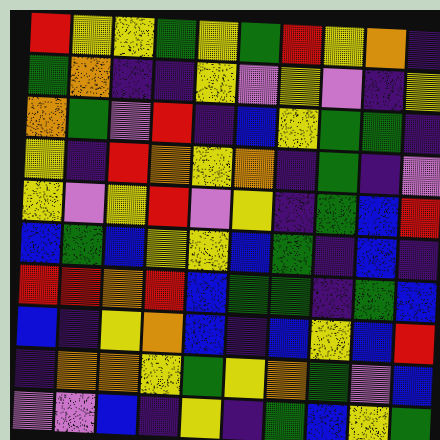[["red", "yellow", "yellow", "green", "yellow", "green", "red", "yellow", "orange", "indigo"], ["green", "orange", "indigo", "indigo", "yellow", "violet", "yellow", "violet", "indigo", "yellow"], ["orange", "green", "violet", "red", "indigo", "blue", "yellow", "green", "green", "indigo"], ["yellow", "indigo", "red", "orange", "yellow", "orange", "indigo", "green", "indigo", "violet"], ["yellow", "violet", "yellow", "red", "violet", "yellow", "indigo", "green", "blue", "red"], ["blue", "green", "blue", "yellow", "yellow", "blue", "green", "indigo", "blue", "indigo"], ["red", "red", "orange", "red", "blue", "green", "green", "indigo", "green", "blue"], ["blue", "indigo", "yellow", "orange", "blue", "indigo", "blue", "yellow", "blue", "red"], ["indigo", "orange", "orange", "yellow", "green", "yellow", "orange", "green", "violet", "blue"], ["violet", "violet", "blue", "indigo", "yellow", "indigo", "green", "blue", "yellow", "green"]]